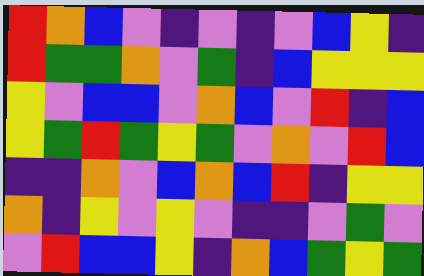[["red", "orange", "blue", "violet", "indigo", "violet", "indigo", "violet", "blue", "yellow", "indigo"], ["red", "green", "green", "orange", "violet", "green", "indigo", "blue", "yellow", "yellow", "yellow"], ["yellow", "violet", "blue", "blue", "violet", "orange", "blue", "violet", "red", "indigo", "blue"], ["yellow", "green", "red", "green", "yellow", "green", "violet", "orange", "violet", "red", "blue"], ["indigo", "indigo", "orange", "violet", "blue", "orange", "blue", "red", "indigo", "yellow", "yellow"], ["orange", "indigo", "yellow", "violet", "yellow", "violet", "indigo", "indigo", "violet", "green", "violet"], ["violet", "red", "blue", "blue", "yellow", "indigo", "orange", "blue", "green", "yellow", "green"]]